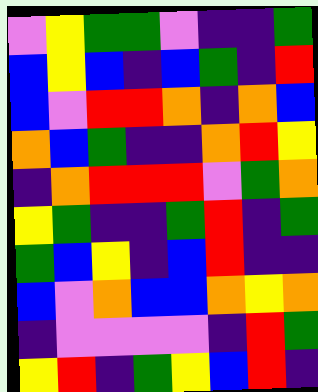[["violet", "yellow", "green", "green", "violet", "indigo", "indigo", "green"], ["blue", "yellow", "blue", "indigo", "blue", "green", "indigo", "red"], ["blue", "violet", "red", "red", "orange", "indigo", "orange", "blue"], ["orange", "blue", "green", "indigo", "indigo", "orange", "red", "yellow"], ["indigo", "orange", "red", "red", "red", "violet", "green", "orange"], ["yellow", "green", "indigo", "indigo", "green", "red", "indigo", "green"], ["green", "blue", "yellow", "indigo", "blue", "red", "indigo", "indigo"], ["blue", "violet", "orange", "blue", "blue", "orange", "yellow", "orange"], ["indigo", "violet", "violet", "violet", "violet", "indigo", "red", "green"], ["yellow", "red", "indigo", "green", "yellow", "blue", "red", "indigo"]]